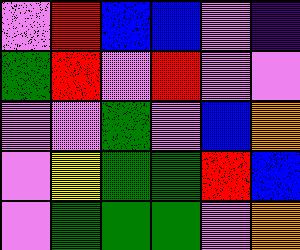[["violet", "red", "blue", "blue", "violet", "indigo"], ["green", "red", "violet", "red", "violet", "violet"], ["violet", "violet", "green", "violet", "blue", "orange"], ["violet", "yellow", "green", "green", "red", "blue"], ["violet", "green", "green", "green", "violet", "orange"]]